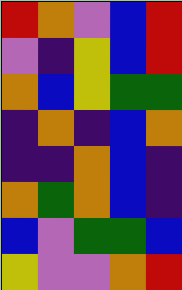[["red", "orange", "violet", "blue", "red"], ["violet", "indigo", "yellow", "blue", "red"], ["orange", "blue", "yellow", "green", "green"], ["indigo", "orange", "indigo", "blue", "orange"], ["indigo", "indigo", "orange", "blue", "indigo"], ["orange", "green", "orange", "blue", "indigo"], ["blue", "violet", "green", "green", "blue"], ["yellow", "violet", "violet", "orange", "red"]]